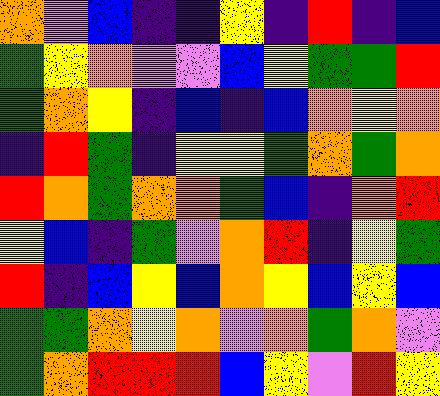[["orange", "violet", "blue", "indigo", "indigo", "yellow", "indigo", "red", "indigo", "blue"], ["green", "yellow", "orange", "violet", "violet", "blue", "yellow", "green", "green", "red"], ["green", "orange", "yellow", "indigo", "blue", "indigo", "blue", "orange", "yellow", "orange"], ["indigo", "red", "green", "indigo", "yellow", "yellow", "green", "orange", "green", "orange"], ["red", "orange", "green", "orange", "orange", "green", "blue", "indigo", "orange", "red"], ["yellow", "blue", "indigo", "green", "violet", "orange", "red", "indigo", "yellow", "green"], ["red", "indigo", "blue", "yellow", "blue", "orange", "yellow", "blue", "yellow", "blue"], ["green", "green", "orange", "yellow", "orange", "violet", "orange", "green", "orange", "violet"], ["green", "orange", "red", "red", "red", "blue", "yellow", "violet", "red", "yellow"]]